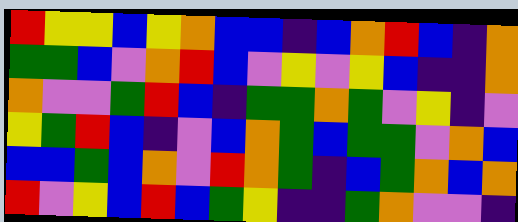[["red", "yellow", "yellow", "blue", "yellow", "orange", "blue", "blue", "indigo", "blue", "orange", "red", "blue", "indigo", "orange"], ["green", "green", "blue", "violet", "orange", "red", "blue", "violet", "yellow", "violet", "yellow", "blue", "indigo", "indigo", "orange"], ["orange", "violet", "violet", "green", "red", "blue", "indigo", "green", "green", "orange", "green", "violet", "yellow", "indigo", "violet"], ["yellow", "green", "red", "blue", "indigo", "violet", "blue", "orange", "green", "blue", "green", "green", "violet", "orange", "blue"], ["blue", "blue", "green", "blue", "orange", "violet", "red", "orange", "green", "indigo", "blue", "green", "orange", "blue", "orange"], ["red", "violet", "yellow", "blue", "red", "blue", "green", "yellow", "indigo", "indigo", "green", "orange", "violet", "violet", "indigo"]]